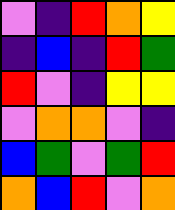[["violet", "indigo", "red", "orange", "yellow"], ["indigo", "blue", "indigo", "red", "green"], ["red", "violet", "indigo", "yellow", "yellow"], ["violet", "orange", "orange", "violet", "indigo"], ["blue", "green", "violet", "green", "red"], ["orange", "blue", "red", "violet", "orange"]]